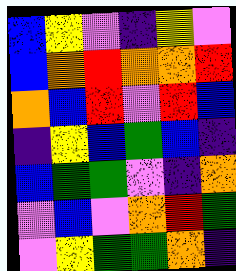[["blue", "yellow", "violet", "indigo", "yellow", "violet"], ["blue", "orange", "red", "orange", "orange", "red"], ["orange", "blue", "red", "violet", "red", "blue"], ["indigo", "yellow", "blue", "green", "blue", "indigo"], ["blue", "green", "green", "violet", "indigo", "orange"], ["violet", "blue", "violet", "orange", "red", "green"], ["violet", "yellow", "green", "green", "orange", "indigo"]]